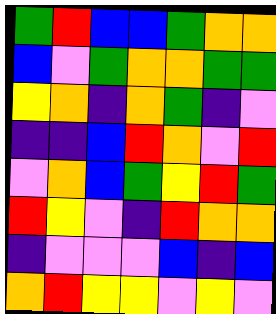[["green", "red", "blue", "blue", "green", "orange", "orange"], ["blue", "violet", "green", "orange", "orange", "green", "green"], ["yellow", "orange", "indigo", "orange", "green", "indigo", "violet"], ["indigo", "indigo", "blue", "red", "orange", "violet", "red"], ["violet", "orange", "blue", "green", "yellow", "red", "green"], ["red", "yellow", "violet", "indigo", "red", "orange", "orange"], ["indigo", "violet", "violet", "violet", "blue", "indigo", "blue"], ["orange", "red", "yellow", "yellow", "violet", "yellow", "violet"]]